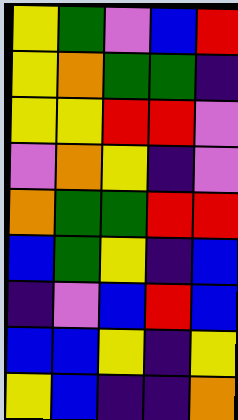[["yellow", "green", "violet", "blue", "red"], ["yellow", "orange", "green", "green", "indigo"], ["yellow", "yellow", "red", "red", "violet"], ["violet", "orange", "yellow", "indigo", "violet"], ["orange", "green", "green", "red", "red"], ["blue", "green", "yellow", "indigo", "blue"], ["indigo", "violet", "blue", "red", "blue"], ["blue", "blue", "yellow", "indigo", "yellow"], ["yellow", "blue", "indigo", "indigo", "orange"]]